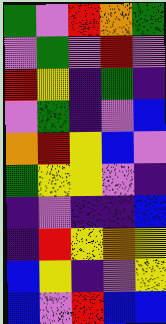[["green", "violet", "red", "orange", "green"], ["violet", "green", "violet", "red", "violet"], ["red", "yellow", "indigo", "green", "indigo"], ["violet", "green", "indigo", "violet", "blue"], ["orange", "red", "yellow", "blue", "violet"], ["green", "yellow", "yellow", "violet", "indigo"], ["indigo", "violet", "indigo", "indigo", "blue"], ["indigo", "red", "yellow", "orange", "yellow"], ["blue", "yellow", "indigo", "violet", "yellow"], ["blue", "violet", "red", "blue", "blue"]]